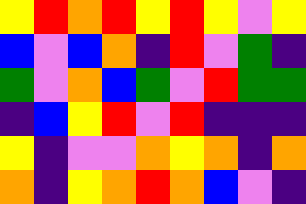[["yellow", "red", "orange", "red", "yellow", "red", "yellow", "violet", "yellow"], ["blue", "violet", "blue", "orange", "indigo", "red", "violet", "green", "indigo"], ["green", "violet", "orange", "blue", "green", "violet", "red", "green", "green"], ["indigo", "blue", "yellow", "red", "violet", "red", "indigo", "indigo", "indigo"], ["yellow", "indigo", "violet", "violet", "orange", "yellow", "orange", "indigo", "orange"], ["orange", "indigo", "yellow", "orange", "red", "orange", "blue", "violet", "indigo"]]